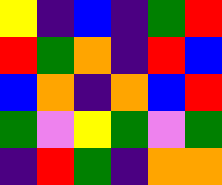[["yellow", "indigo", "blue", "indigo", "green", "red"], ["red", "green", "orange", "indigo", "red", "blue"], ["blue", "orange", "indigo", "orange", "blue", "red"], ["green", "violet", "yellow", "green", "violet", "green"], ["indigo", "red", "green", "indigo", "orange", "orange"]]